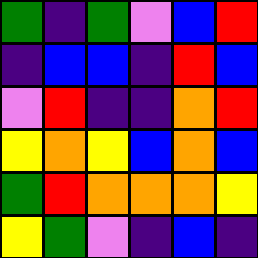[["green", "indigo", "green", "violet", "blue", "red"], ["indigo", "blue", "blue", "indigo", "red", "blue"], ["violet", "red", "indigo", "indigo", "orange", "red"], ["yellow", "orange", "yellow", "blue", "orange", "blue"], ["green", "red", "orange", "orange", "orange", "yellow"], ["yellow", "green", "violet", "indigo", "blue", "indigo"]]